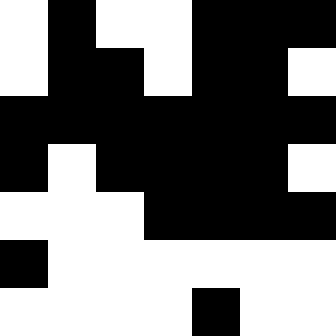[["white", "black", "white", "white", "black", "black", "black"], ["white", "black", "black", "white", "black", "black", "white"], ["black", "black", "black", "black", "black", "black", "black"], ["black", "white", "black", "black", "black", "black", "white"], ["white", "white", "white", "black", "black", "black", "black"], ["black", "white", "white", "white", "white", "white", "white"], ["white", "white", "white", "white", "black", "white", "white"]]